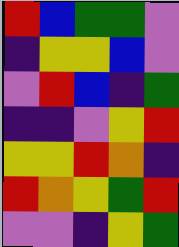[["red", "blue", "green", "green", "violet"], ["indigo", "yellow", "yellow", "blue", "violet"], ["violet", "red", "blue", "indigo", "green"], ["indigo", "indigo", "violet", "yellow", "red"], ["yellow", "yellow", "red", "orange", "indigo"], ["red", "orange", "yellow", "green", "red"], ["violet", "violet", "indigo", "yellow", "green"]]